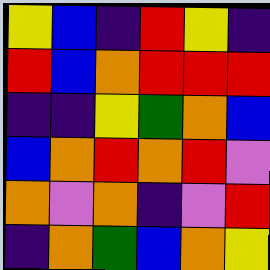[["yellow", "blue", "indigo", "red", "yellow", "indigo"], ["red", "blue", "orange", "red", "red", "red"], ["indigo", "indigo", "yellow", "green", "orange", "blue"], ["blue", "orange", "red", "orange", "red", "violet"], ["orange", "violet", "orange", "indigo", "violet", "red"], ["indigo", "orange", "green", "blue", "orange", "yellow"]]